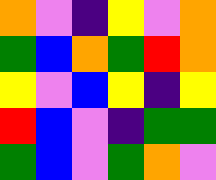[["orange", "violet", "indigo", "yellow", "violet", "orange"], ["green", "blue", "orange", "green", "red", "orange"], ["yellow", "violet", "blue", "yellow", "indigo", "yellow"], ["red", "blue", "violet", "indigo", "green", "green"], ["green", "blue", "violet", "green", "orange", "violet"]]